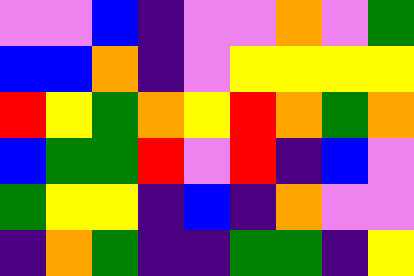[["violet", "violet", "blue", "indigo", "violet", "violet", "orange", "violet", "green"], ["blue", "blue", "orange", "indigo", "violet", "yellow", "yellow", "yellow", "yellow"], ["red", "yellow", "green", "orange", "yellow", "red", "orange", "green", "orange"], ["blue", "green", "green", "red", "violet", "red", "indigo", "blue", "violet"], ["green", "yellow", "yellow", "indigo", "blue", "indigo", "orange", "violet", "violet"], ["indigo", "orange", "green", "indigo", "indigo", "green", "green", "indigo", "yellow"]]